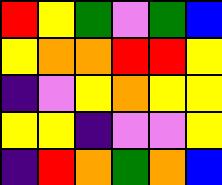[["red", "yellow", "green", "violet", "green", "blue"], ["yellow", "orange", "orange", "red", "red", "yellow"], ["indigo", "violet", "yellow", "orange", "yellow", "yellow"], ["yellow", "yellow", "indigo", "violet", "violet", "yellow"], ["indigo", "red", "orange", "green", "orange", "blue"]]